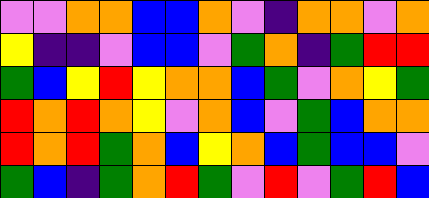[["violet", "violet", "orange", "orange", "blue", "blue", "orange", "violet", "indigo", "orange", "orange", "violet", "orange"], ["yellow", "indigo", "indigo", "violet", "blue", "blue", "violet", "green", "orange", "indigo", "green", "red", "red"], ["green", "blue", "yellow", "red", "yellow", "orange", "orange", "blue", "green", "violet", "orange", "yellow", "green"], ["red", "orange", "red", "orange", "yellow", "violet", "orange", "blue", "violet", "green", "blue", "orange", "orange"], ["red", "orange", "red", "green", "orange", "blue", "yellow", "orange", "blue", "green", "blue", "blue", "violet"], ["green", "blue", "indigo", "green", "orange", "red", "green", "violet", "red", "violet", "green", "red", "blue"]]